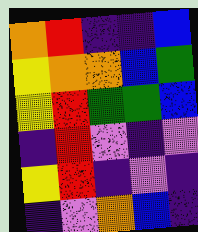[["orange", "red", "indigo", "indigo", "blue"], ["yellow", "orange", "orange", "blue", "green"], ["yellow", "red", "green", "green", "blue"], ["indigo", "red", "violet", "indigo", "violet"], ["yellow", "red", "indigo", "violet", "indigo"], ["indigo", "violet", "orange", "blue", "indigo"]]